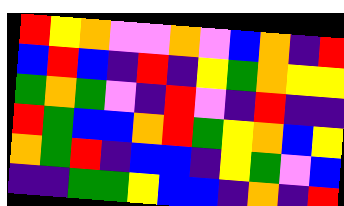[["red", "yellow", "orange", "violet", "violet", "orange", "violet", "blue", "orange", "indigo", "red"], ["blue", "red", "blue", "indigo", "red", "indigo", "yellow", "green", "orange", "yellow", "yellow"], ["green", "orange", "green", "violet", "indigo", "red", "violet", "indigo", "red", "indigo", "indigo"], ["red", "green", "blue", "blue", "orange", "red", "green", "yellow", "orange", "blue", "yellow"], ["orange", "green", "red", "indigo", "blue", "blue", "indigo", "yellow", "green", "violet", "blue"], ["indigo", "indigo", "green", "green", "yellow", "blue", "blue", "indigo", "orange", "indigo", "red"]]